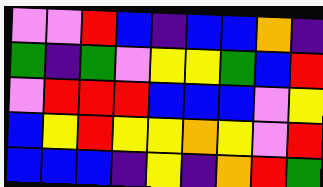[["violet", "violet", "red", "blue", "indigo", "blue", "blue", "orange", "indigo"], ["green", "indigo", "green", "violet", "yellow", "yellow", "green", "blue", "red"], ["violet", "red", "red", "red", "blue", "blue", "blue", "violet", "yellow"], ["blue", "yellow", "red", "yellow", "yellow", "orange", "yellow", "violet", "red"], ["blue", "blue", "blue", "indigo", "yellow", "indigo", "orange", "red", "green"]]